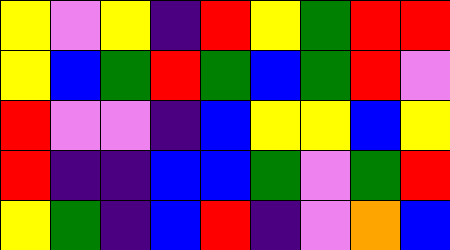[["yellow", "violet", "yellow", "indigo", "red", "yellow", "green", "red", "red"], ["yellow", "blue", "green", "red", "green", "blue", "green", "red", "violet"], ["red", "violet", "violet", "indigo", "blue", "yellow", "yellow", "blue", "yellow"], ["red", "indigo", "indigo", "blue", "blue", "green", "violet", "green", "red"], ["yellow", "green", "indigo", "blue", "red", "indigo", "violet", "orange", "blue"]]